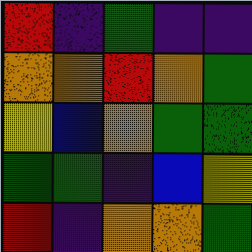[["red", "indigo", "green", "indigo", "indigo"], ["orange", "orange", "red", "orange", "green"], ["yellow", "blue", "orange", "green", "green"], ["green", "green", "indigo", "blue", "yellow"], ["red", "indigo", "orange", "orange", "green"]]